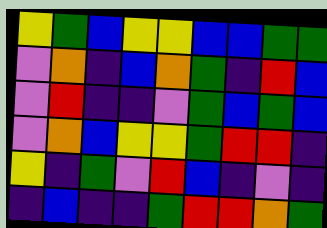[["yellow", "green", "blue", "yellow", "yellow", "blue", "blue", "green", "green"], ["violet", "orange", "indigo", "blue", "orange", "green", "indigo", "red", "blue"], ["violet", "red", "indigo", "indigo", "violet", "green", "blue", "green", "blue"], ["violet", "orange", "blue", "yellow", "yellow", "green", "red", "red", "indigo"], ["yellow", "indigo", "green", "violet", "red", "blue", "indigo", "violet", "indigo"], ["indigo", "blue", "indigo", "indigo", "green", "red", "red", "orange", "green"]]